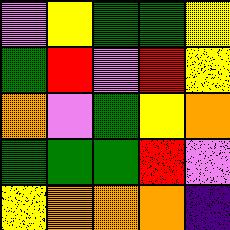[["violet", "yellow", "green", "green", "yellow"], ["green", "red", "violet", "red", "yellow"], ["orange", "violet", "green", "yellow", "orange"], ["green", "green", "green", "red", "violet"], ["yellow", "orange", "orange", "orange", "indigo"]]